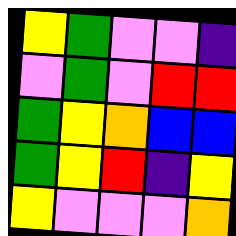[["yellow", "green", "violet", "violet", "indigo"], ["violet", "green", "violet", "red", "red"], ["green", "yellow", "orange", "blue", "blue"], ["green", "yellow", "red", "indigo", "yellow"], ["yellow", "violet", "violet", "violet", "orange"]]